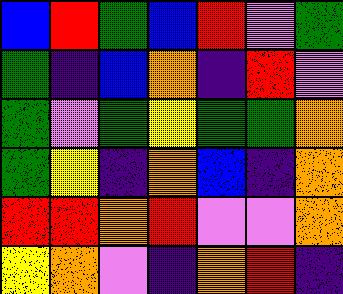[["blue", "red", "green", "blue", "red", "violet", "green"], ["green", "indigo", "blue", "orange", "indigo", "red", "violet"], ["green", "violet", "green", "yellow", "green", "green", "orange"], ["green", "yellow", "indigo", "orange", "blue", "indigo", "orange"], ["red", "red", "orange", "red", "violet", "violet", "orange"], ["yellow", "orange", "violet", "indigo", "orange", "red", "indigo"]]